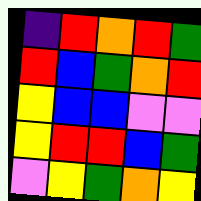[["indigo", "red", "orange", "red", "green"], ["red", "blue", "green", "orange", "red"], ["yellow", "blue", "blue", "violet", "violet"], ["yellow", "red", "red", "blue", "green"], ["violet", "yellow", "green", "orange", "yellow"]]